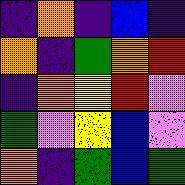[["indigo", "orange", "indigo", "blue", "indigo"], ["orange", "indigo", "green", "orange", "red"], ["indigo", "orange", "yellow", "red", "violet"], ["green", "violet", "yellow", "blue", "violet"], ["orange", "indigo", "green", "blue", "green"]]